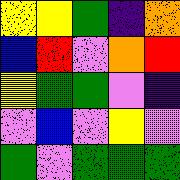[["yellow", "yellow", "green", "indigo", "orange"], ["blue", "red", "violet", "orange", "red"], ["yellow", "green", "green", "violet", "indigo"], ["violet", "blue", "violet", "yellow", "violet"], ["green", "violet", "green", "green", "green"]]